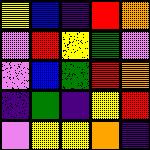[["yellow", "blue", "indigo", "red", "orange"], ["violet", "red", "yellow", "green", "violet"], ["violet", "blue", "green", "red", "orange"], ["indigo", "green", "indigo", "yellow", "red"], ["violet", "yellow", "yellow", "orange", "indigo"]]